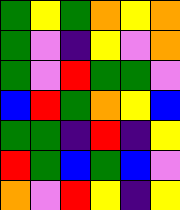[["green", "yellow", "green", "orange", "yellow", "orange"], ["green", "violet", "indigo", "yellow", "violet", "orange"], ["green", "violet", "red", "green", "green", "violet"], ["blue", "red", "green", "orange", "yellow", "blue"], ["green", "green", "indigo", "red", "indigo", "yellow"], ["red", "green", "blue", "green", "blue", "violet"], ["orange", "violet", "red", "yellow", "indigo", "yellow"]]